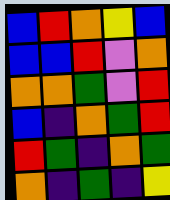[["blue", "red", "orange", "yellow", "blue"], ["blue", "blue", "red", "violet", "orange"], ["orange", "orange", "green", "violet", "red"], ["blue", "indigo", "orange", "green", "red"], ["red", "green", "indigo", "orange", "green"], ["orange", "indigo", "green", "indigo", "yellow"]]